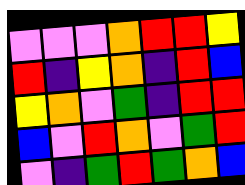[["violet", "violet", "violet", "orange", "red", "red", "yellow"], ["red", "indigo", "yellow", "orange", "indigo", "red", "blue"], ["yellow", "orange", "violet", "green", "indigo", "red", "red"], ["blue", "violet", "red", "orange", "violet", "green", "red"], ["violet", "indigo", "green", "red", "green", "orange", "blue"]]